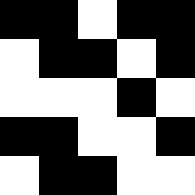[["black", "black", "white", "black", "black"], ["white", "black", "black", "white", "black"], ["white", "white", "white", "black", "white"], ["black", "black", "white", "white", "black"], ["white", "black", "black", "white", "white"]]